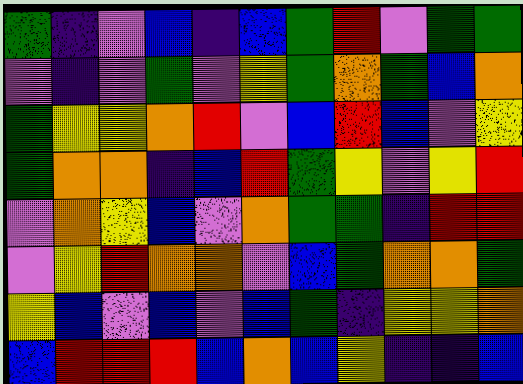[["green", "indigo", "violet", "blue", "indigo", "blue", "green", "red", "violet", "green", "green"], ["violet", "indigo", "violet", "green", "violet", "yellow", "green", "orange", "green", "blue", "orange"], ["green", "yellow", "yellow", "orange", "red", "violet", "blue", "red", "blue", "violet", "yellow"], ["green", "orange", "orange", "indigo", "blue", "red", "green", "yellow", "violet", "yellow", "red"], ["violet", "orange", "yellow", "blue", "violet", "orange", "green", "green", "indigo", "red", "red"], ["violet", "yellow", "red", "orange", "orange", "violet", "blue", "green", "orange", "orange", "green"], ["yellow", "blue", "violet", "blue", "violet", "blue", "green", "indigo", "yellow", "yellow", "orange"], ["blue", "red", "red", "red", "blue", "orange", "blue", "yellow", "indigo", "indigo", "blue"]]